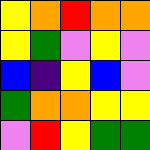[["yellow", "orange", "red", "orange", "orange"], ["yellow", "green", "violet", "yellow", "violet"], ["blue", "indigo", "yellow", "blue", "violet"], ["green", "orange", "orange", "yellow", "yellow"], ["violet", "red", "yellow", "green", "green"]]